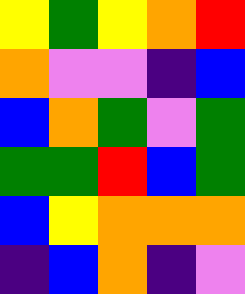[["yellow", "green", "yellow", "orange", "red"], ["orange", "violet", "violet", "indigo", "blue"], ["blue", "orange", "green", "violet", "green"], ["green", "green", "red", "blue", "green"], ["blue", "yellow", "orange", "orange", "orange"], ["indigo", "blue", "orange", "indigo", "violet"]]